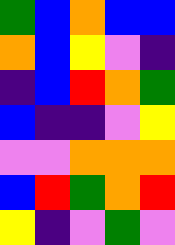[["green", "blue", "orange", "blue", "blue"], ["orange", "blue", "yellow", "violet", "indigo"], ["indigo", "blue", "red", "orange", "green"], ["blue", "indigo", "indigo", "violet", "yellow"], ["violet", "violet", "orange", "orange", "orange"], ["blue", "red", "green", "orange", "red"], ["yellow", "indigo", "violet", "green", "violet"]]